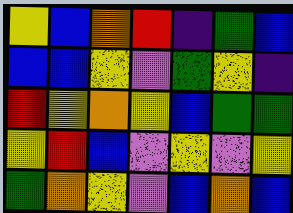[["yellow", "blue", "orange", "red", "indigo", "green", "blue"], ["blue", "blue", "yellow", "violet", "green", "yellow", "indigo"], ["red", "yellow", "orange", "yellow", "blue", "green", "green"], ["yellow", "red", "blue", "violet", "yellow", "violet", "yellow"], ["green", "orange", "yellow", "violet", "blue", "orange", "blue"]]